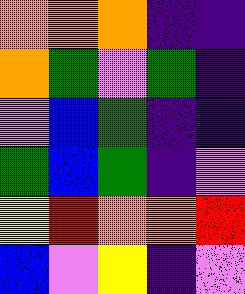[["orange", "orange", "orange", "indigo", "indigo"], ["orange", "green", "violet", "green", "indigo"], ["violet", "blue", "green", "indigo", "indigo"], ["green", "blue", "green", "indigo", "violet"], ["yellow", "red", "orange", "orange", "red"], ["blue", "violet", "yellow", "indigo", "violet"]]